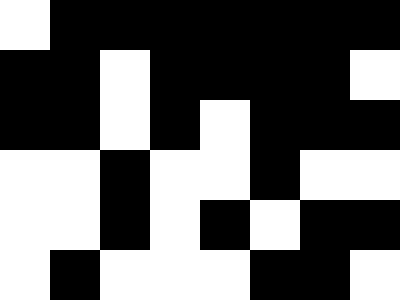[["white", "black", "black", "black", "black", "black", "black", "black"], ["black", "black", "white", "black", "black", "black", "black", "white"], ["black", "black", "white", "black", "white", "black", "black", "black"], ["white", "white", "black", "white", "white", "black", "white", "white"], ["white", "white", "black", "white", "black", "white", "black", "black"], ["white", "black", "white", "white", "white", "black", "black", "white"]]